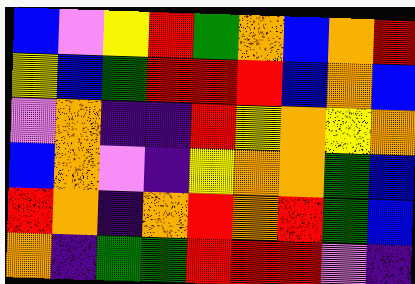[["blue", "violet", "yellow", "red", "green", "orange", "blue", "orange", "red"], ["yellow", "blue", "green", "red", "red", "red", "blue", "orange", "blue"], ["violet", "orange", "indigo", "indigo", "red", "yellow", "orange", "yellow", "orange"], ["blue", "orange", "violet", "indigo", "yellow", "orange", "orange", "green", "blue"], ["red", "orange", "indigo", "orange", "red", "orange", "red", "green", "blue"], ["orange", "indigo", "green", "green", "red", "red", "red", "violet", "indigo"]]